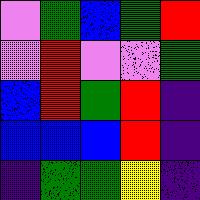[["violet", "green", "blue", "green", "red"], ["violet", "red", "violet", "violet", "green"], ["blue", "red", "green", "red", "indigo"], ["blue", "blue", "blue", "red", "indigo"], ["indigo", "green", "green", "yellow", "indigo"]]